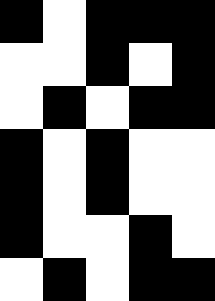[["black", "white", "black", "black", "black"], ["white", "white", "black", "white", "black"], ["white", "black", "white", "black", "black"], ["black", "white", "black", "white", "white"], ["black", "white", "black", "white", "white"], ["black", "white", "white", "black", "white"], ["white", "black", "white", "black", "black"]]